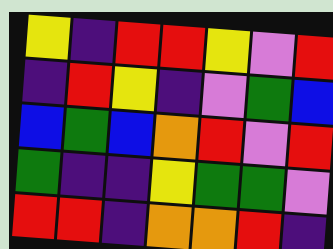[["yellow", "indigo", "red", "red", "yellow", "violet", "red"], ["indigo", "red", "yellow", "indigo", "violet", "green", "blue"], ["blue", "green", "blue", "orange", "red", "violet", "red"], ["green", "indigo", "indigo", "yellow", "green", "green", "violet"], ["red", "red", "indigo", "orange", "orange", "red", "indigo"]]